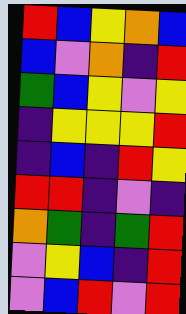[["red", "blue", "yellow", "orange", "blue"], ["blue", "violet", "orange", "indigo", "red"], ["green", "blue", "yellow", "violet", "yellow"], ["indigo", "yellow", "yellow", "yellow", "red"], ["indigo", "blue", "indigo", "red", "yellow"], ["red", "red", "indigo", "violet", "indigo"], ["orange", "green", "indigo", "green", "red"], ["violet", "yellow", "blue", "indigo", "red"], ["violet", "blue", "red", "violet", "red"]]